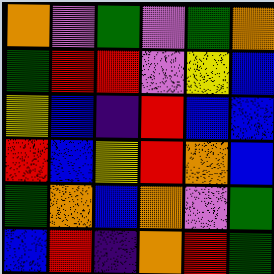[["orange", "violet", "green", "violet", "green", "orange"], ["green", "red", "red", "violet", "yellow", "blue"], ["yellow", "blue", "indigo", "red", "blue", "blue"], ["red", "blue", "yellow", "red", "orange", "blue"], ["green", "orange", "blue", "orange", "violet", "green"], ["blue", "red", "indigo", "orange", "red", "green"]]